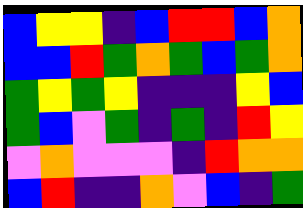[["blue", "yellow", "yellow", "indigo", "blue", "red", "red", "blue", "orange"], ["blue", "blue", "red", "green", "orange", "green", "blue", "green", "orange"], ["green", "yellow", "green", "yellow", "indigo", "indigo", "indigo", "yellow", "blue"], ["green", "blue", "violet", "green", "indigo", "green", "indigo", "red", "yellow"], ["violet", "orange", "violet", "violet", "violet", "indigo", "red", "orange", "orange"], ["blue", "red", "indigo", "indigo", "orange", "violet", "blue", "indigo", "green"]]